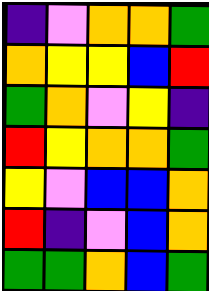[["indigo", "violet", "orange", "orange", "green"], ["orange", "yellow", "yellow", "blue", "red"], ["green", "orange", "violet", "yellow", "indigo"], ["red", "yellow", "orange", "orange", "green"], ["yellow", "violet", "blue", "blue", "orange"], ["red", "indigo", "violet", "blue", "orange"], ["green", "green", "orange", "blue", "green"]]